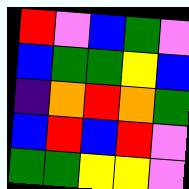[["red", "violet", "blue", "green", "violet"], ["blue", "green", "green", "yellow", "blue"], ["indigo", "orange", "red", "orange", "green"], ["blue", "red", "blue", "red", "violet"], ["green", "green", "yellow", "yellow", "violet"]]